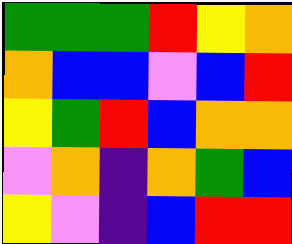[["green", "green", "green", "red", "yellow", "orange"], ["orange", "blue", "blue", "violet", "blue", "red"], ["yellow", "green", "red", "blue", "orange", "orange"], ["violet", "orange", "indigo", "orange", "green", "blue"], ["yellow", "violet", "indigo", "blue", "red", "red"]]